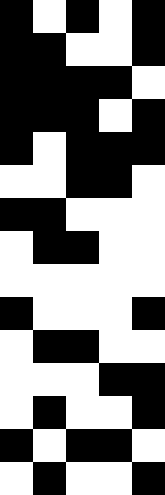[["black", "white", "black", "white", "black"], ["black", "black", "white", "white", "black"], ["black", "black", "black", "black", "white"], ["black", "black", "black", "white", "black"], ["black", "white", "black", "black", "black"], ["white", "white", "black", "black", "white"], ["black", "black", "white", "white", "white"], ["white", "black", "black", "white", "white"], ["white", "white", "white", "white", "white"], ["black", "white", "white", "white", "black"], ["white", "black", "black", "white", "white"], ["white", "white", "white", "black", "black"], ["white", "black", "white", "white", "black"], ["black", "white", "black", "black", "white"], ["white", "black", "white", "white", "black"]]